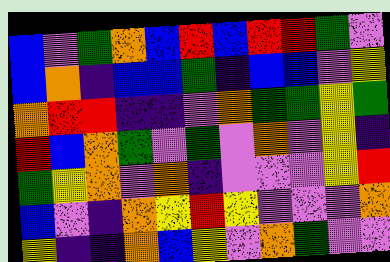[["blue", "violet", "green", "orange", "blue", "red", "blue", "red", "red", "green", "violet"], ["blue", "orange", "indigo", "blue", "blue", "green", "indigo", "blue", "blue", "violet", "yellow"], ["orange", "red", "red", "indigo", "indigo", "violet", "orange", "green", "green", "yellow", "green"], ["red", "blue", "orange", "green", "violet", "green", "violet", "orange", "violet", "yellow", "indigo"], ["green", "yellow", "orange", "violet", "orange", "indigo", "violet", "violet", "violet", "yellow", "red"], ["blue", "violet", "indigo", "orange", "yellow", "red", "yellow", "violet", "violet", "violet", "orange"], ["yellow", "indigo", "indigo", "orange", "blue", "yellow", "violet", "orange", "green", "violet", "violet"]]